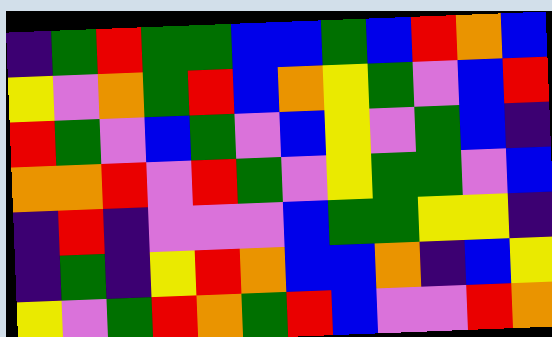[["indigo", "green", "red", "green", "green", "blue", "blue", "green", "blue", "red", "orange", "blue"], ["yellow", "violet", "orange", "green", "red", "blue", "orange", "yellow", "green", "violet", "blue", "red"], ["red", "green", "violet", "blue", "green", "violet", "blue", "yellow", "violet", "green", "blue", "indigo"], ["orange", "orange", "red", "violet", "red", "green", "violet", "yellow", "green", "green", "violet", "blue"], ["indigo", "red", "indigo", "violet", "violet", "violet", "blue", "green", "green", "yellow", "yellow", "indigo"], ["indigo", "green", "indigo", "yellow", "red", "orange", "blue", "blue", "orange", "indigo", "blue", "yellow"], ["yellow", "violet", "green", "red", "orange", "green", "red", "blue", "violet", "violet", "red", "orange"]]